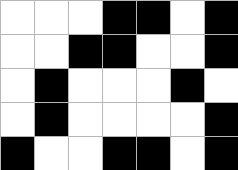[["white", "white", "white", "black", "black", "white", "black"], ["white", "white", "black", "black", "white", "white", "black"], ["white", "black", "white", "white", "white", "black", "white"], ["white", "black", "white", "white", "white", "white", "black"], ["black", "white", "white", "black", "black", "white", "black"]]